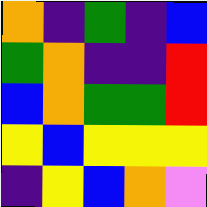[["orange", "indigo", "green", "indigo", "blue"], ["green", "orange", "indigo", "indigo", "red"], ["blue", "orange", "green", "green", "red"], ["yellow", "blue", "yellow", "yellow", "yellow"], ["indigo", "yellow", "blue", "orange", "violet"]]